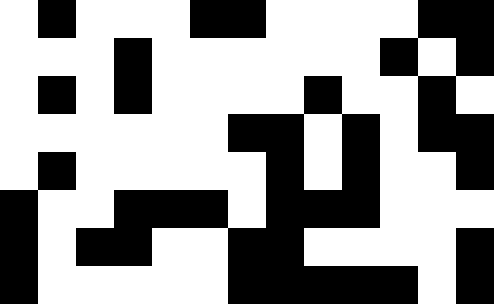[["white", "black", "white", "white", "white", "black", "black", "white", "white", "white", "white", "black", "black"], ["white", "white", "white", "black", "white", "white", "white", "white", "white", "white", "black", "white", "black"], ["white", "black", "white", "black", "white", "white", "white", "white", "black", "white", "white", "black", "white"], ["white", "white", "white", "white", "white", "white", "black", "black", "white", "black", "white", "black", "black"], ["white", "black", "white", "white", "white", "white", "white", "black", "white", "black", "white", "white", "black"], ["black", "white", "white", "black", "black", "black", "white", "black", "black", "black", "white", "white", "white"], ["black", "white", "black", "black", "white", "white", "black", "black", "white", "white", "white", "white", "black"], ["black", "white", "white", "white", "white", "white", "black", "black", "black", "black", "black", "white", "black"]]